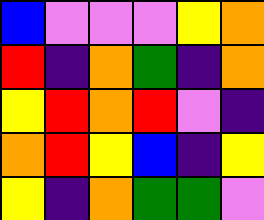[["blue", "violet", "violet", "violet", "yellow", "orange"], ["red", "indigo", "orange", "green", "indigo", "orange"], ["yellow", "red", "orange", "red", "violet", "indigo"], ["orange", "red", "yellow", "blue", "indigo", "yellow"], ["yellow", "indigo", "orange", "green", "green", "violet"]]